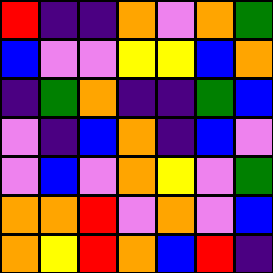[["red", "indigo", "indigo", "orange", "violet", "orange", "green"], ["blue", "violet", "violet", "yellow", "yellow", "blue", "orange"], ["indigo", "green", "orange", "indigo", "indigo", "green", "blue"], ["violet", "indigo", "blue", "orange", "indigo", "blue", "violet"], ["violet", "blue", "violet", "orange", "yellow", "violet", "green"], ["orange", "orange", "red", "violet", "orange", "violet", "blue"], ["orange", "yellow", "red", "orange", "blue", "red", "indigo"]]